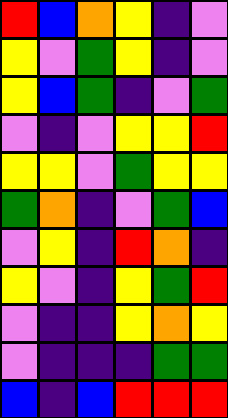[["red", "blue", "orange", "yellow", "indigo", "violet"], ["yellow", "violet", "green", "yellow", "indigo", "violet"], ["yellow", "blue", "green", "indigo", "violet", "green"], ["violet", "indigo", "violet", "yellow", "yellow", "red"], ["yellow", "yellow", "violet", "green", "yellow", "yellow"], ["green", "orange", "indigo", "violet", "green", "blue"], ["violet", "yellow", "indigo", "red", "orange", "indigo"], ["yellow", "violet", "indigo", "yellow", "green", "red"], ["violet", "indigo", "indigo", "yellow", "orange", "yellow"], ["violet", "indigo", "indigo", "indigo", "green", "green"], ["blue", "indigo", "blue", "red", "red", "red"]]